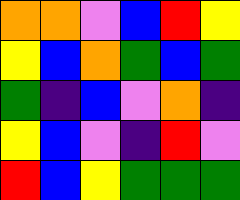[["orange", "orange", "violet", "blue", "red", "yellow"], ["yellow", "blue", "orange", "green", "blue", "green"], ["green", "indigo", "blue", "violet", "orange", "indigo"], ["yellow", "blue", "violet", "indigo", "red", "violet"], ["red", "blue", "yellow", "green", "green", "green"]]